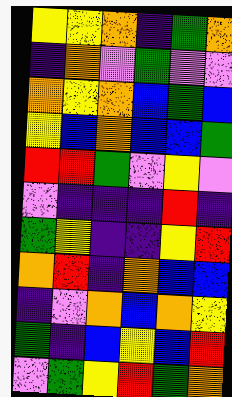[["yellow", "yellow", "orange", "indigo", "green", "orange"], ["indigo", "orange", "violet", "green", "violet", "violet"], ["orange", "yellow", "orange", "blue", "green", "blue"], ["yellow", "blue", "orange", "blue", "blue", "green"], ["red", "red", "green", "violet", "yellow", "violet"], ["violet", "indigo", "indigo", "indigo", "red", "indigo"], ["green", "yellow", "indigo", "indigo", "yellow", "red"], ["orange", "red", "indigo", "orange", "blue", "blue"], ["indigo", "violet", "orange", "blue", "orange", "yellow"], ["green", "indigo", "blue", "yellow", "blue", "red"], ["violet", "green", "yellow", "red", "green", "orange"]]